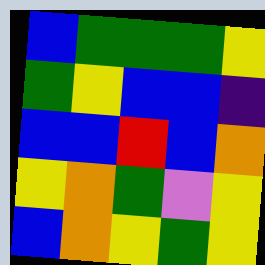[["blue", "green", "green", "green", "yellow"], ["green", "yellow", "blue", "blue", "indigo"], ["blue", "blue", "red", "blue", "orange"], ["yellow", "orange", "green", "violet", "yellow"], ["blue", "orange", "yellow", "green", "yellow"]]